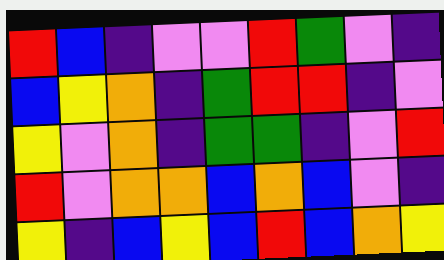[["red", "blue", "indigo", "violet", "violet", "red", "green", "violet", "indigo"], ["blue", "yellow", "orange", "indigo", "green", "red", "red", "indigo", "violet"], ["yellow", "violet", "orange", "indigo", "green", "green", "indigo", "violet", "red"], ["red", "violet", "orange", "orange", "blue", "orange", "blue", "violet", "indigo"], ["yellow", "indigo", "blue", "yellow", "blue", "red", "blue", "orange", "yellow"]]